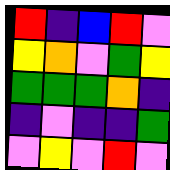[["red", "indigo", "blue", "red", "violet"], ["yellow", "orange", "violet", "green", "yellow"], ["green", "green", "green", "orange", "indigo"], ["indigo", "violet", "indigo", "indigo", "green"], ["violet", "yellow", "violet", "red", "violet"]]